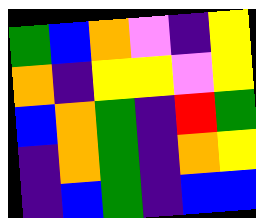[["green", "blue", "orange", "violet", "indigo", "yellow"], ["orange", "indigo", "yellow", "yellow", "violet", "yellow"], ["blue", "orange", "green", "indigo", "red", "green"], ["indigo", "orange", "green", "indigo", "orange", "yellow"], ["indigo", "blue", "green", "indigo", "blue", "blue"]]